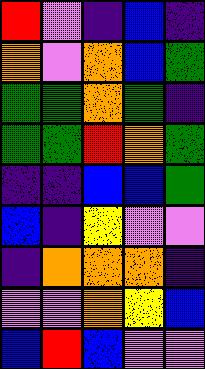[["red", "violet", "indigo", "blue", "indigo"], ["orange", "violet", "orange", "blue", "green"], ["green", "green", "orange", "green", "indigo"], ["green", "green", "red", "orange", "green"], ["indigo", "indigo", "blue", "blue", "green"], ["blue", "indigo", "yellow", "violet", "violet"], ["indigo", "orange", "orange", "orange", "indigo"], ["violet", "violet", "orange", "yellow", "blue"], ["blue", "red", "blue", "violet", "violet"]]